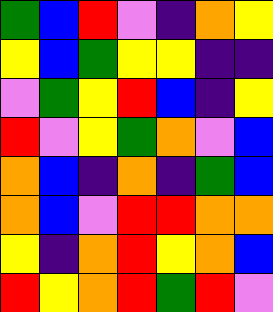[["green", "blue", "red", "violet", "indigo", "orange", "yellow"], ["yellow", "blue", "green", "yellow", "yellow", "indigo", "indigo"], ["violet", "green", "yellow", "red", "blue", "indigo", "yellow"], ["red", "violet", "yellow", "green", "orange", "violet", "blue"], ["orange", "blue", "indigo", "orange", "indigo", "green", "blue"], ["orange", "blue", "violet", "red", "red", "orange", "orange"], ["yellow", "indigo", "orange", "red", "yellow", "orange", "blue"], ["red", "yellow", "orange", "red", "green", "red", "violet"]]